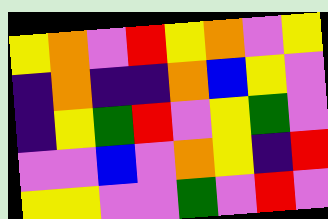[["yellow", "orange", "violet", "red", "yellow", "orange", "violet", "yellow"], ["indigo", "orange", "indigo", "indigo", "orange", "blue", "yellow", "violet"], ["indigo", "yellow", "green", "red", "violet", "yellow", "green", "violet"], ["violet", "violet", "blue", "violet", "orange", "yellow", "indigo", "red"], ["yellow", "yellow", "violet", "violet", "green", "violet", "red", "violet"]]